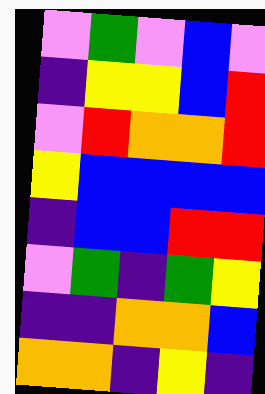[["violet", "green", "violet", "blue", "violet"], ["indigo", "yellow", "yellow", "blue", "red"], ["violet", "red", "orange", "orange", "red"], ["yellow", "blue", "blue", "blue", "blue"], ["indigo", "blue", "blue", "red", "red"], ["violet", "green", "indigo", "green", "yellow"], ["indigo", "indigo", "orange", "orange", "blue"], ["orange", "orange", "indigo", "yellow", "indigo"]]